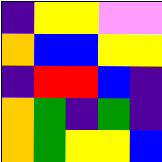[["indigo", "yellow", "yellow", "violet", "violet"], ["orange", "blue", "blue", "yellow", "yellow"], ["indigo", "red", "red", "blue", "indigo"], ["orange", "green", "indigo", "green", "indigo"], ["orange", "green", "yellow", "yellow", "blue"]]